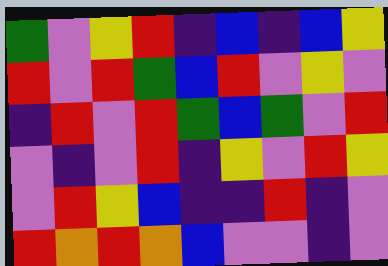[["green", "violet", "yellow", "red", "indigo", "blue", "indigo", "blue", "yellow"], ["red", "violet", "red", "green", "blue", "red", "violet", "yellow", "violet"], ["indigo", "red", "violet", "red", "green", "blue", "green", "violet", "red"], ["violet", "indigo", "violet", "red", "indigo", "yellow", "violet", "red", "yellow"], ["violet", "red", "yellow", "blue", "indigo", "indigo", "red", "indigo", "violet"], ["red", "orange", "red", "orange", "blue", "violet", "violet", "indigo", "violet"]]